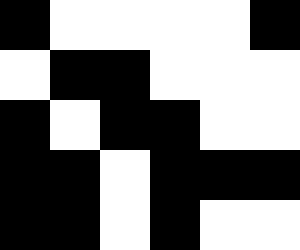[["black", "white", "white", "white", "white", "black"], ["white", "black", "black", "white", "white", "white"], ["black", "white", "black", "black", "white", "white"], ["black", "black", "white", "black", "black", "black"], ["black", "black", "white", "black", "white", "white"]]